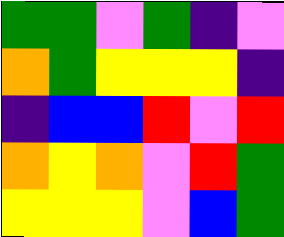[["green", "green", "violet", "green", "indigo", "violet"], ["orange", "green", "yellow", "yellow", "yellow", "indigo"], ["indigo", "blue", "blue", "red", "violet", "red"], ["orange", "yellow", "orange", "violet", "red", "green"], ["yellow", "yellow", "yellow", "violet", "blue", "green"]]